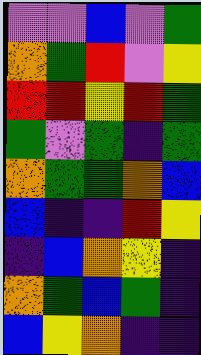[["violet", "violet", "blue", "violet", "green"], ["orange", "green", "red", "violet", "yellow"], ["red", "red", "yellow", "red", "green"], ["green", "violet", "green", "indigo", "green"], ["orange", "green", "green", "orange", "blue"], ["blue", "indigo", "indigo", "red", "yellow"], ["indigo", "blue", "orange", "yellow", "indigo"], ["orange", "green", "blue", "green", "indigo"], ["blue", "yellow", "orange", "indigo", "indigo"]]